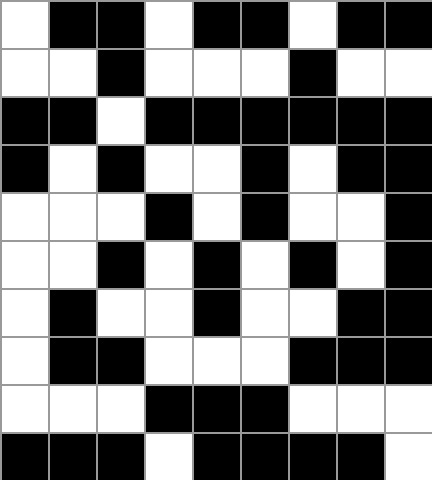[["white", "black", "black", "white", "black", "black", "white", "black", "black"], ["white", "white", "black", "white", "white", "white", "black", "white", "white"], ["black", "black", "white", "black", "black", "black", "black", "black", "black"], ["black", "white", "black", "white", "white", "black", "white", "black", "black"], ["white", "white", "white", "black", "white", "black", "white", "white", "black"], ["white", "white", "black", "white", "black", "white", "black", "white", "black"], ["white", "black", "white", "white", "black", "white", "white", "black", "black"], ["white", "black", "black", "white", "white", "white", "black", "black", "black"], ["white", "white", "white", "black", "black", "black", "white", "white", "white"], ["black", "black", "black", "white", "black", "black", "black", "black", "white"]]